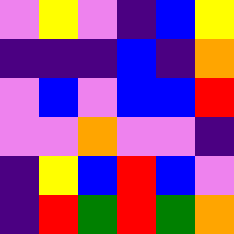[["violet", "yellow", "violet", "indigo", "blue", "yellow"], ["indigo", "indigo", "indigo", "blue", "indigo", "orange"], ["violet", "blue", "violet", "blue", "blue", "red"], ["violet", "violet", "orange", "violet", "violet", "indigo"], ["indigo", "yellow", "blue", "red", "blue", "violet"], ["indigo", "red", "green", "red", "green", "orange"]]